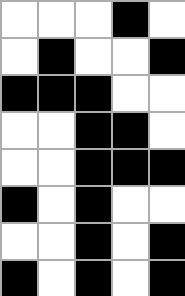[["white", "white", "white", "black", "white"], ["white", "black", "white", "white", "black"], ["black", "black", "black", "white", "white"], ["white", "white", "black", "black", "white"], ["white", "white", "black", "black", "black"], ["black", "white", "black", "white", "white"], ["white", "white", "black", "white", "black"], ["black", "white", "black", "white", "black"]]